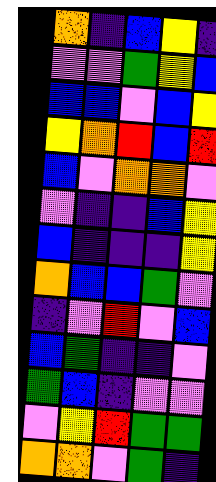[["orange", "indigo", "blue", "yellow", "indigo"], ["violet", "violet", "green", "yellow", "blue"], ["blue", "blue", "violet", "blue", "yellow"], ["yellow", "orange", "red", "blue", "red"], ["blue", "violet", "orange", "orange", "violet"], ["violet", "indigo", "indigo", "blue", "yellow"], ["blue", "indigo", "indigo", "indigo", "yellow"], ["orange", "blue", "blue", "green", "violet"], ["indigo", "violet", "red", "violet", "blue"], ["blue", "green", "indigo", "indigo", "violet"], ["green", "blue", "indigo", "violet", "violet"], ["violet", "yellow", "red", "green", "green"], ["orange", "orange", "violet", "green", "indigo"]]